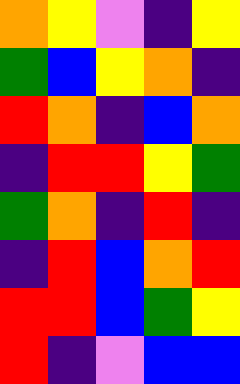[["orange", "yellow", "violet", "indigo", "yellow"], ["green", "blue", "yellow", "orange", "indigo"], ["red", "orange", "indigo", "blue", "orange"], ["indigo", "red", "red", "yellow", "green"], ["green", "orange", "indigo", "red", "indigo"], ["indigo", "red", "blue", "orange", "red"], ["red", "red", "blue", "green", "yellow"], ["red", "indigo", "violet", "blue", "blue"]]